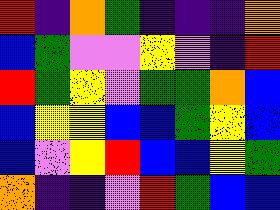[["red", "indigo", "orange", "green", "indigo", "indigo", "indigo", "orange"], ["blue", "green", "violet", "violet", "yellow", "violet", "indigo", "red"], ["red", "green", "yellow", "violet", "green", "green", "orange", "blue"], ["blue", "yellow", "yellow", "blue", "blue", "green", "yellow", "blue"], ["blue", "violet", "yellow", "red", "blue", "blue", "yellow", "green"], ["orange", "indigo", "indigo", "violet", "red", "green", "blue", "blue"]]